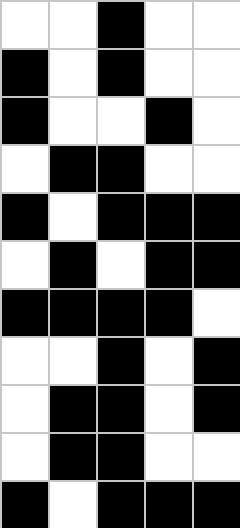[["white", "white", "black", "white", "white"], ["black", "white", "black", "white", "white"], ["black", "white", "white", "black", "white"], ["white", "black", "black", "white", "white"], ["black", "white", "black", "black", "black"], ["white", "black", "white", "black", "black"], ["black", "black", "black", "black", "white"], ["white", "white", "black", "white", "black"], ["white", "black", "black", "white", "black"], ["white", "black", "black", "white", "white"], ["black", "white", "black", "black", "black"]]